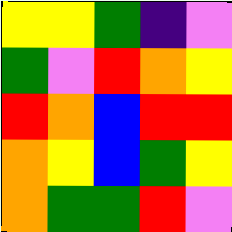[["yellow", "yellow", "green", "indigo", "violet"], ["green", "violet", "red", "orange", "yellow"], ["red", "orange", "blue", "red", "red"], ["orange", "yellow", "blue", "green", "yellow"], ["orange", "green", "green", "red", "violet"]]